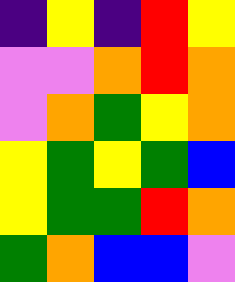[["indigo", "yellow", "indigo", "red", "yellow"], ["violet", "violet", "orange", "red", "orange"], ["violet", "orange", "green", "yellow", "orange"], ["yellow", "green", "yellow", "green", "blue"], ["yellow", "green", "green", "red", "orange"], ["green", "orange", "blue", "blue", "violet"]]